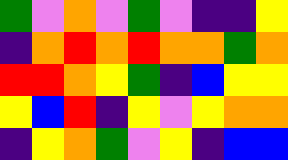[["green", "violet", "orange", "violet", "green", "violet", "indigo", "indigo", "yellow"], ["indigo", "orange", "red", "orange", "red", "orange", "orange", "green", "orange"], ["red", "red", "orange", "yellow", "green", "indigo", "blue", "yellow", "yellow"], ["yellow", "blue", "red", "indigo", "yellow", "violet", "yellow", "orange", "orange"], ["indigo", "yellow", "orange", "green", "violet", "yellow", "indigo", "blue", "blue"]]